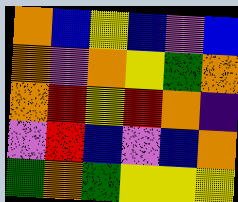[["orange", "blue", "yellow", "blue", "violet", "blue"], ["orange", "violet", "orange", "yellow", "green", "orange"], ["orange", "red", "yellow", "red", "orange", "indigo"], ["violet", "red", "blue", "violet", "blue", "orange"], ["green", "orange", "green", "yellow", "yellow", "yellow"]]